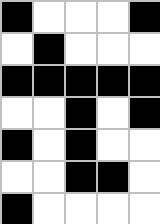[["black", "white", "white", "white", "black"], ["white", "black", "white", "white", "white"], ["black", "black", "black", "black", "black"], ["white", "white", "black", "white", "black"], ["black", "white", "black", "white", "white"], ["white", "white", "black", "black", "white"], ["black", "white", "white", "white", "white"]]